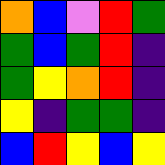[["orange", "blue", "violet", "red", "green"], ["green", "blue", "green", "red", "indigo"], ["green", "yellow", "orange", "red", "indigo"], ["yellow", "indigo", "green", "green", "indigo"], ["blue", "red", "yellow", "blue", "yellow"]]